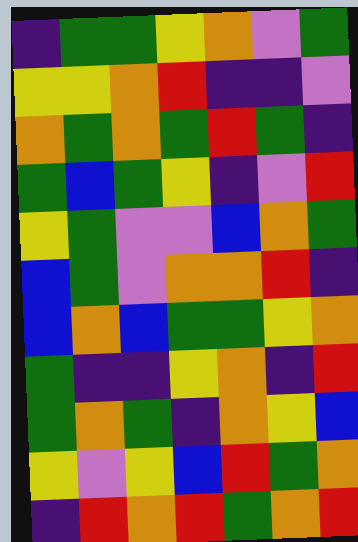[["indigo", "green", "green", "yellow", "orange", "violet", "green"], ["yellow", "yellow", "orange", "red", "indigo", "indigo", "violet"], ["orange", "green", "orange", "green", "red", "green", "indigo"], ["green", "blue", "green", "yellow", "indigo", "violet", "red"], ["yellow", "green", "violet", "violet", "blue", "orange", "green"], ["blue", "green", "violet", "orange", "orange", "red", "indigo"], ["blue", "orange", "blue", "green", "green", "yellow", "orange"], ["green", "indigo", "indigo", "yellow", "orange", "indigo", "red"], ["green", "orange", "green", "indigo", "orange", "yellow", "blue"], ["yellow", "violet", "yellow", "blue", "red", "green", "orange"], ["indigo", "red", "orange", "red", "green", "orange", "red"]]